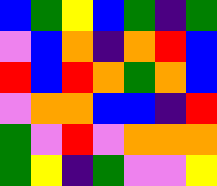[["blue", "green", "yellow", "blue", "green", "indigo", "green"], ["violet", "blue", "orange", "indigo", "orange", "red", "blue"], ["red", "blue", "red", "orange", "green", "orange", "blue"], ["violet", "orange", "orange", "blue", "blue", "indigo", "red"], ["green", "violet", "red", "violet", "orange", "orange", "orange"], ["green", "yellow", "indigo", "green", "violet", "violet", "yellow"]]